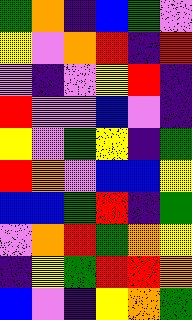[["green", "orange", "indigo", "blue", "green", "violet"], ["yellow", "violet", "orange", "red", "indigo", "red"], ["violet", "indigo", "violet", "yellow", "red", "indigo"], ["red", "violet", "violet", "blue", "violet", "indigo"], ["yellow", "violet", "green", "yellow", "indigo", "green"], ["red", "orange", "violet", "blue", "blue", "yellow"], ["blue", "blue", "green", "red", "indigo", "green"], ["violet", "orange", "red", "green", "orange", "yellow"], ["indigo", "yellow", "green", "red", "red", "orange"], ["blue", "violet", "indigo", "yellow", "orange", "green"]]